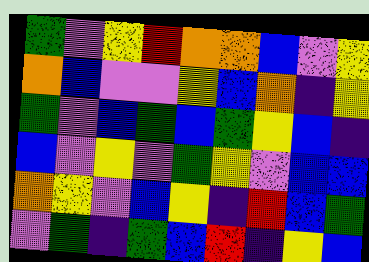[["green", "violet", "yellow", "red", "orange", "orange", "blue", "violet", "yellow"], ["orange", "blue", "violet", "violet", "yellow", "blue", "orange", "indigo", "yellow"], ["green", "violet", "blue", "green", "blue", "green", "yellow", "blue", "indigo"], ["blue", "violet", "yellow", "violet", "green", "yellow", "violet", "blue", "blue"], ["orange", "yellow", "violet", "blue", "yellow", "indigo", "red", "blue", "green"], ["violet", "green", "indigo", "green", "blue", "red", "indigo", "yellow", "blue"]]